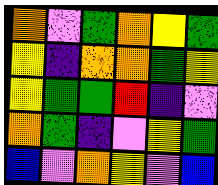[["orange", "violet", "green", "orange", "yellow", "green"], ["yellow", "indigo", "orange", "orange", "green", "yellow"], ["yellow", "green", "green", "red", "indigo", "violet"], ["orange", "green", "indigo", "violet", "yellow", "green"], ["blue", "violet", "orange", "yellow", "violet", "blue"]]